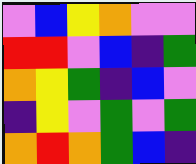[["violet", "blue", "yellow", "orange", "violet", "violet"], ["red", "red", "violet", "blue", "indigo", "green"], ["orange", "yellow", "green", "indigo", "blue", "violet"], ["indigo", "yellow", "violet", "green", "violet", "green"], ["orange", "red", "orange", "green", "blue", "indigo"]]